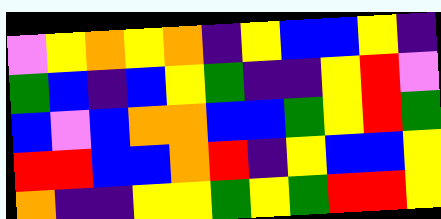[["violet", "yellow", "orange", "yellow", "orange", "indigo", "yellow", "blue", "blue", "yellow", "indigo"], ["green", "blue", "indigo", "blue", "yellow", "green", "indigo", "indigo", "yellow", "red", "violet"], ["blue", "violet", "blue", "orange", "orange", "blue", "blue", "green", "yellow", "red", "green"], ["red", "red", "blue", "blue", "orange", "red", "indigo", "yellow", "blue", "blue", "yellow"], ["orange", "indigo", "indigo", "yellow", "yellow", "green", "yellow", "green", "red", "red", "yellow"]]